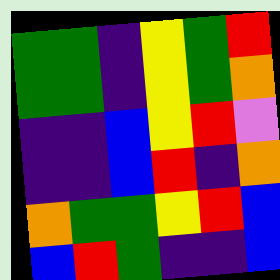[["green", "green", "indigo", "yellow", "green", "red"], ["green", "green", "indigo", "yellow", "green", "orange"], ["indigo", "indigo", "blue", "yellow", "red", "violet"], ["indigo", "indigo", "blue", "red", "indigo", "orange"], ["orange", "green", "green", "yellow", "red", "blue"], ["blue", "red", "green", "indigo", "indigo", "blue"]]